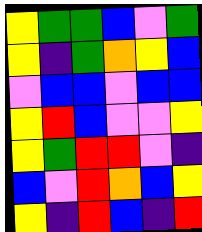[["yellow", "green", "green", "blue", "violet", "green"], ["yellow", "indigo", "green", "orange", "yellow", "blue"], ["violet", "blue", "blue", "violet", "blue", "blue"], ["yellow", "red", "blue", "violet", "violet", "yellow"], ["yellow", "green", "red", "red", "violet", "indigo"], ["blue", "violet", "red", "orange", "blue", "yellow"], ["yellow", "indigo", "red", "blue", "indigo", "red"]]